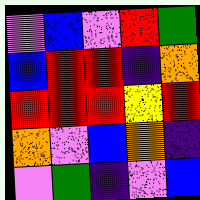[["violet", "blue", "violet", "red", "green"], ["blue", "red", "red", "indigo", "orange"], ["red", "red", "red", "yellow", "red"], ["orange", "violet", "blue", "orange", "indigo"], ["violet", "green", "indigo", "violet", "blue"]]